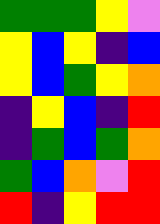[["green", "green", "green", "yellow", "violet"], ["yellow", "blue", "yellow", "indigo", "blue"], ["yellow", "blue", "green", "yellow", "orange"], ["indigo", "yellow", "blue", "indigo", "red"], ["indigo", "green", "blue", "green", "orange"], ["green", "blue", "orange", "violet", "red"], ["red", "indigo", "yellow", "red", "red"]]